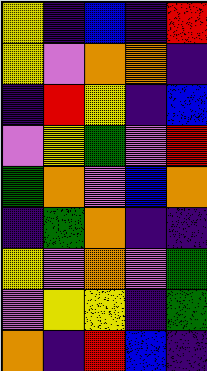[["yellow", "indigo", "blue", "indigo", "red"], ["yellow", "violet", "orange", "orange", "indigo"], ["indigo", "red", "yellow", "indigo", "blue"], ["violet", "yellow", "green", "violet", "red"], ["green", "orange", "violet", "blue", "orange"], ["indigo", "green", "orange", "indigo", "indigo"], ["yellow", "violet", "orange", "violet", "green"], ["violet", "yellow", "yellow", "indigo", "green"], ["orange", "indigo", "red", "blue", "indigo"]]